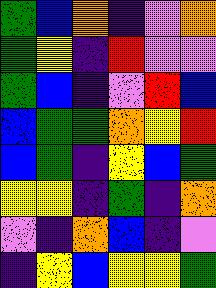[["green", "blue", "orange", "indigo", "violet", "orange"], ["green", "yellow", "indigo", "red", "violet", "violet"], ["green", "blue", "indigo", "violet", "red", "blue"], ["blue", "green", "green", "orange", "yellow", "red"], ["blue", "green", "indigo", "yellow", "blue", "green"], ["yellow", "yellow", "indigo", "green", "indigo", "orange"], ["violet", "indigo", "orange", "blue", "indigo", "violet"], ["indigo", "yellow", "blue", "yellow", "yellow", "green"]]